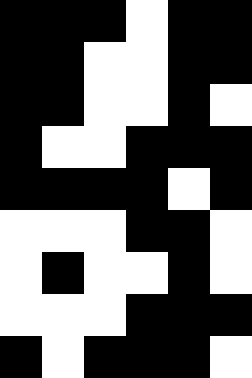[["black", "black", "black", "white", "black", "black"], ["black", "black", "white", "white", "black", "black"], ["black", "black", "white", "white", "black", "white"], ["black", "white", "white", "black", "black", "black"], ["black", "black", "black", "black", "white", "black"], ["white", "white", "white", "black", "black", "white"], ["white", "black", "white", "white", "black", "white"], ["white", "white", "white", "black", "black", "black"], ["black", "white", "black", "black", "black", "white"]]